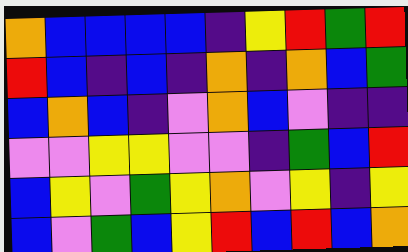[["orange", "blue", "blue", "blue", "blue", "indigo", "yellow", "red", "green", "red"], ["red", "blue", "indigo", "blue", "indigo", "orange", "indigo", "orange", "blue", "green"], ["blue", "orange", "blue", "indigo", "violet", "orange", "blue", "violet", "indigo", "indigo"], ["violet", "violet", "yellow", "yellow", "violet", "violet", "indigo", "green", "blue", "red"], ["blue", "yellow", "violet", "green", "yellow", "orange", "violet", "yellow", "indigo", "yellow"], ["blue", "violet", "green", "blue", "yellow", "red", "blue", "red", "blue", "orange"]]